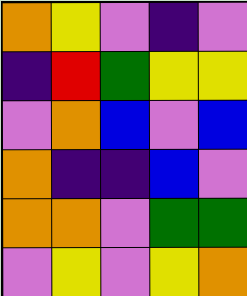[["orange", "yellow", "violet", "indigo", "violet"], ["indigo", "red", "green", "yellow", "yellow"], ["violet", "orange", "blue", "violet", "blue"], ["orange", "indigo", "indigo", "blue", "violet"], ["orange", "orange", "violet", "green", "green"], ["violet", "yellow", "violet", "yellow", "orange"]]